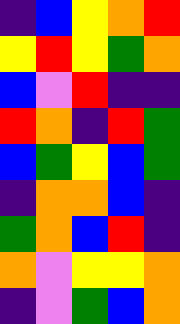[["indigo", "blue", "yellow", "orange", "red"], ["yellow", "red", "yellow", "green", "orange"], ["blue", "violet", "red", "indigo", "indigo"], ["red", "orange", "indigo", "red", "green"], ["blue", "green", "yellow", "blue", "green"], ["indigo", "orange", "orange", "blue", "indigo"], ["green", "orange", "blue", "red", "indigo"], ["orange", "violet", "yellow", "yellow", "orange"], ["indigo", "violet", "green", "blue", "orange"]]